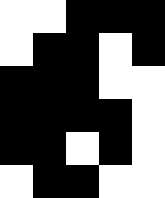[["white", "white", "black", "black", "black"], ["white", "black", "black", "white", "black"], ["black", "black", "black", "white", "white"], ["black", "black", "black", "black", "white"], ["black", "black", "white", "black", "white"], ["white", "black", "black", "white", "white"]]